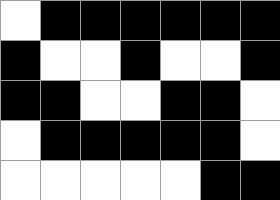[["white", "black", "black", "black", "black", "black", "black"], ["black", "white", "white", "black", "white", "white", "black"], ["black", "black", "white", "white", "black", "black", "white"], ["white", "black", "black", "black", "black", "black", "white"], ["white", "white", "white", "white", "white", "black", "black"]]